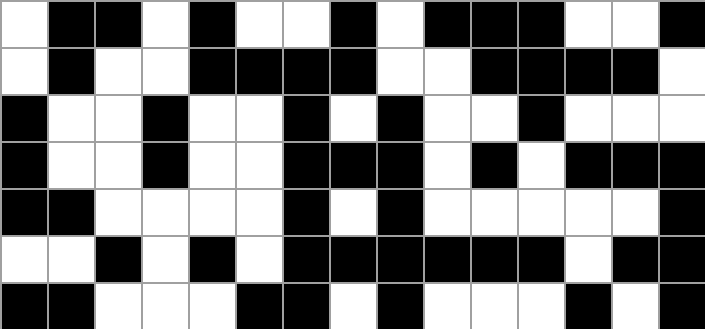[["white", "black", "black", "white", "black", "white", "white", "black", "white", "black", "black", "black", "white", "white", "black"], ["white", "black", "white", "white", "black", "black", "black", "black", "white", "white", "black", "black", "black", "black", "white"], ["black", "white", "white", "black", "white", "white", "black", "white", "black", "white", "white", "black", "white", "white", "white"], ["black", "white", "white", "black", "white", "white", "black", "black", "black", "white", "black", "white", "black", "black", "black"], ["black", "black", "white", "white", "white", "white", "black", "white", "black", "white", "white", "white", "white", "white", "black"], ["white", "white", "black", "white", "black", "white", "black", "black", "black", "black", "black", "black", "white", "black", "black"], ["black", "black", "white", "white", "white", "black", "black", "white", "black", "white", "white", "white", "black", "white", "black"]]